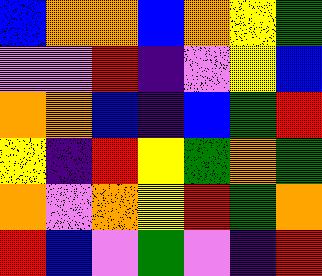[["blue", "orange", "orange", "blue", "orange", "yellow", "green"], ["violet", "violet", "red", "indigo", "violet", "yellow", "blue"], ["orange", "orange", "blue", "indigo", "blue", "green", "red"], ["yellow", "indigo", "red", "yellow", "green", "orange", "green"], ["orange", "violet", "orange", "yellow", "red", "green", "orange"], ["red", "blue", "violet", "green", "violet", "indigo", "red"]]